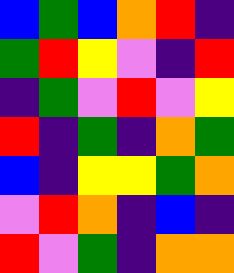[["blue", "green", "blue", "orange", "red", "indigo"], ["green", "red", "yellow", "violet", "indigo", "red"], ["indigo", "green", "violet", "red", "violet", "yellow"], ["red", "indigo", "green", "indigo", "orange", "green"], ["blue", "indigo", "yellow", "yellow", "green", "orange"], ["violet", "red", "orange", "indigo", "blue", "indigo"], ["red", "violet", "green", "indigo", "orange", "orange"]]